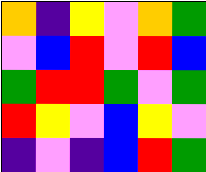[["orange", "indigo", "yellow", "violet", "orange", "green"], ["violet", "blue", "red", "violet", "red", "blue"], ["green", "red", "red", "green", "violet", "green"], ["red", "yellow", "violet", "blue", "yellow", "violet"], ["indigo", "violet", "indigo", "blue", "red", "green"]]